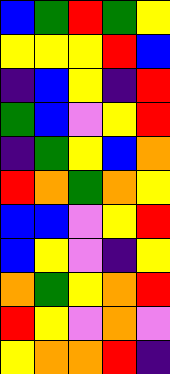[["blue", "green", "red", "green", "yellow"], ["yellow", "yellow", "yellow", "red", "blue"], ["indigo", "blue", "yellow", "indigo", "red"], ["green", "blue", "violet", "yellow", "red"], ["indigo", "green", "yellow", "blue", "orange"], ["red", "orange", "green", "orange", "yellow"], ["blue", "blue", "violet", "yellow", "red"], ["blue", "yellow", "violet", "indigo", "yellow"], ["orange", "green", "yellow", "orange", "red"], ["red", "yellow", "violet", "orange", "violet"], ["yellow", "orange", "orange", "red", "indigo"]]